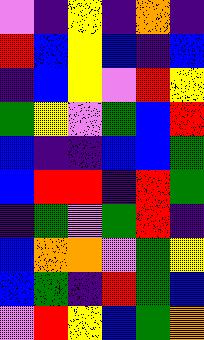[["violet", "indigo", "yellow", "indigo", "orange", "indigo"], ["red", "blue", "yellow", "blue", "indigo", "blue"], ["indigo", "blue", "yellow", "violet", "red", "yellow"], ["green", "yellow", "violet", "green", "blue", "red"], ["blue", "indigo", "indigo", "blue", "blue", "green"], ["blue", "red", "red", "indigo", "red", "green"], ["indigo", "green", "violet", "green", "red", "indigo"], ["blue", "orange", "orange", "violet", "green", "yellow"], ["blue", "green", "indigo", "red", "green", "blue"], ["violet", "red", "yellow", "blue", "green", "orange"]]